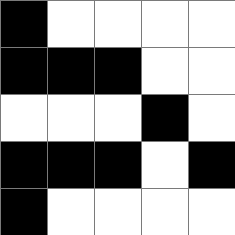[["black", "white", "white", "white", "white"], ["black", "black", "black", "white", "white"], ["white", "white", "white", "black", "white"], ["black", "black", "black", "white", "black"], ["black", "white", "white", "white", "white"]]